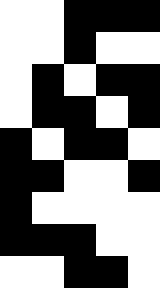[["white", "white", "black", "black", "black"], ["white", "white", "black", "white", "white"], ["white", "black", "white", "black", "black"], ["white", "black", "black", "white", "black"], ["black", "white", "black", "black", "white"], ["black", "black", "white", "white", "black"], ["black", "white", "white", "white", "white"], ["black", "black", "black", "white", "white"], ["white", "white", "black", "black", "white"]]